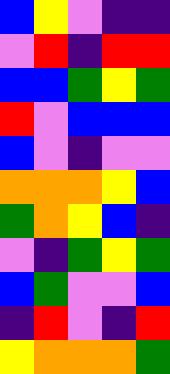[["blue", "yellow", "violet", "indigo", "indigo"], ["violet", "red", "indigo", "red", "red"], ["blue", "blue", "green", "yellow", "green"], ["red", "violet", "blue", "blue", "blue"], ["blue", "violet", "indigo", "violet", "violet"], ["orange", "orange", "orange", "yellow", "blue"], ["green", "orange", "yellow", "blue", "indigo"], ["violet", "indigo", "green", "yellow", "green"], ["blue", "green", "violet", "violet", "blue"], ["indigo", "red", "violet", "indigo", "red"], ["yellow", "orange", "orange", "orange", "green"]]